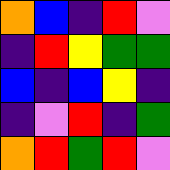[["orange", "blue", "indigo", "red", "violet"], ["indigo", "red", "yellow", "green", "green"], ["blue", "indigo", "blue", "yellow", "indigo"], ["indigo", "violet", "red", "indigo", "green"], ["orange", "red", "green", "red", "violet"]]